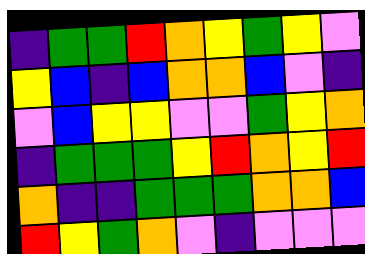[["indigo", "green", "green", "red", "orange", "yellow", "green", "yellow", "violet"], ["yellow", "blue", "indigo", "blue", "orange", "orange", "blue", "violet", "indigo"], ["violet", "blue", "yellow", "yellow", "violet", "violet", "green", "yellow", "orange"], ["indigo", "green", "green", "green", "yellow", "red", "orange", "yellow", "red"], ["orange", "indigo", "indigo", "green", "green", "green", "orange", "orange", "blue"], ["red", "yellow", "green", "orange", "violet", "indigo", "violet", "violet", "violet"]]